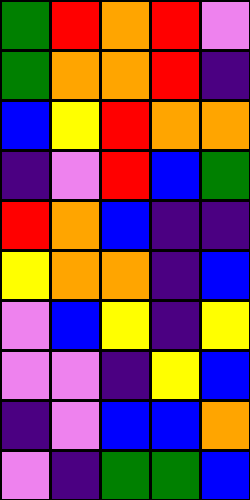[["green", "red", "orange", "red", "violet"], ["green", "orange", "orange", "red", "indigo"], ["blue", "yellow", "red", "orange", "orange"], ["indigo", "violet", "red", "blue", "green"], ["red", "orange", "blue", "indigo", "indigo"], ["yellow", "orange", "orange", "indigo", "blue"], ["violet", "blue", "yellow", "indigo", "yellow"], ["violet", "violet", "indigo", "yellow", "blue"], ["indigo", "violet", "blue", "blue", "orange"], ["violet", "indigo", "green", "green", "blue"]]